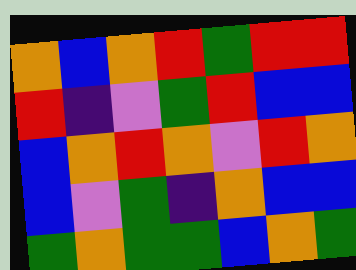[["orange", "blue", "orange", "red", "green", "red", "red"], ["red", "indigo", "violet", "green", "red", "blue", "blue"], ["blue", "orange", "red", "orange", "violet", "red", "orange"], ["blue", "violet", "green", "indigo", "orange", "blue", "blue"], ["green", "orange", "green", "green", "blue", "orange", "green"]]